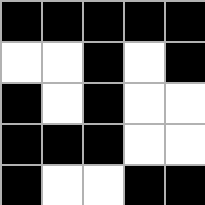[["black", "black", "black", "black", "black"], ["white", "white", "black", "white", "black"], ["black", "white", "black", "white", "white"], ["black", "black", "black", "white", "white"], ["black", "white", "white", "black", "black"]]